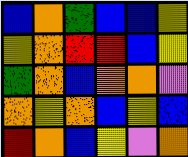[["blue", "orange", "green", "blue", "blue", "yellow"], ["yellow", "orange", "red", "red", "blue", "yellow"], ["green", "orange", "blue", "orange", "orange", "violet"], ["orange", "yellow", "orange", "blue", "yellow", "blue"], ["red", "orange", "blue", "yellow", "violet", "orange"]]